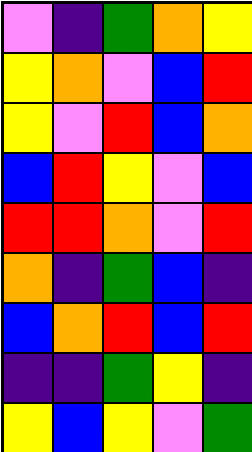[["violet", "indigo", "green", "orange", "yellow"], ["yellow", "orange", "violet", "blue", "red"], ["yellow", "violet", "red", "blue", "orange"], ["blue", "red", "yellow", "violet", "blue"], ["red", "red", "orange", "violet", "red"], ["orange", "indigo", "green", "blue", "indigo"], ["blue", "orange", "red", "blue", "red"], ["indigo", "indigo", "green", "yellow", "indigo"], ["yellow", "blue", "yellow", "violet", "green"]]